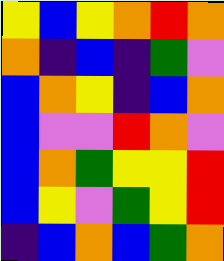[["yellow", "blue", "yellow", "orange", "red", "orange"], ["orange", "indigo", "blue", "indigo", "green", "violet"], ["blue", "orange", "yellow", "indigo", "blue", "orange"], ["blue", "violet", "violet", "red", "orange", "violet"], ["blue", "orange", "green", "yellow", "yellow", "red"], ["blue", "yellow", "violet", "green", "yellow", "red"], ["indigo", "blue", "orange", "blue", "green", "orange"]]